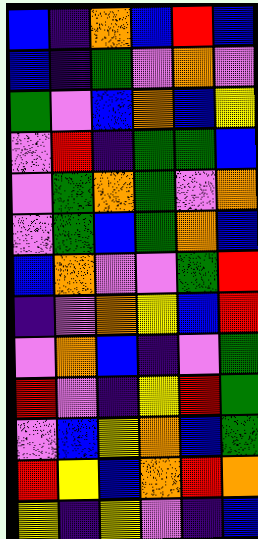[["blue", "indigo", "orange", "blue", "red", "blue"], ["blue", "indigo", "green", "violet", "orange", "violet"], ["green", "violet", "blue", "orange", "blue", "yellow"], ["violet", "red", "indigo", "green", "green", "blue"], ["violet", "green", "orange", "green", "violet", "orange"], ["violet", "green", "blue", "green", "orange", "blue"], ["blue", "orange", "violet", "violet", "green", "red"], ["indigo", "violet", "orange", "yellow", "blue", "red"], ["violet", "orange", "blue", "indigo", "violet", "green"], ["red", "violet", "indigo", "yellow", "red", "green"], ["violet", "blue", "yellow", "orange", "blue", "green"], ["red", "yellow", "blue", "orange", "red", "orange"], ["yellow", "indigo", "yellow", "violet", "indigo", "blue"]]